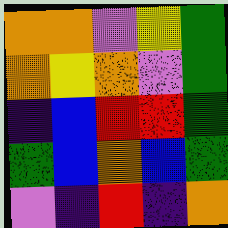[["orange", "orange", "violet", "yellow", "green"], ["orange", "yellow", "orange", "violet", "green"], ["indigo", "blue", "red", "red", "green"], ["green", "blue", "orange", "blue", "green"], ["violet", "indigo", "red", "indigo", "orange"]]